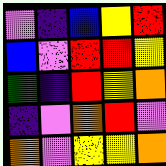[["violet", "indigo", "blue", "yellow", "red"], ["blue", "violet", "red", "red", "yellow"], ["green", "indigo", "red", "yellow", "orange"], ["indigo", "violet", "orange", "red", "violet"], ["orange", "violet", "yellow", "yellow", "orange"]]